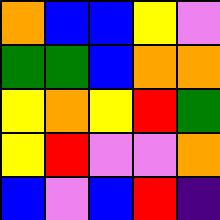[["orange", "blue", "blue", "yellow", "violet"], ["green", "green", "blue", "orange", "orange"], ["yellow", "orange", "yellow", "red", "green"], ["yellow", "red", "violet", "violet", "orange"], ["blue", "violet", "blue", "red", "indigo"]]